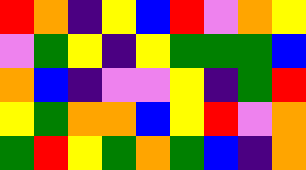[["red", "orange", "indigo", "yellow", "blue", "red", "violet", "orange", "yellow"], ["violet", "green", "yellow", "indigo", "yellow", "green", "green", "green", "blue"], ["orange", "blue", "indigo", "violet", "violet", "yellow", "indigo", "green", "red"], ["yellow", "green", "orange", "orange", "blue", "yellow", "red", "violet", "orange"], ["green", "red", "yellow", "green", "orange", "green", "blue", "indigo", "orange"]]